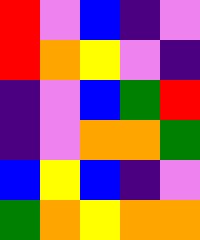[["red", "violet", "blue", "indigo", "violet"], ["red", "orange", "yellow", "violet", "indigo"], ["indigo", "violet", "blue", "green", "red"], ["indigo", "violet", "orange", "orange", "green"], ["blue", "yellow", "blue", "indigo", "violet"], ["green", "orange", "yellow", "orange", "orange"]]